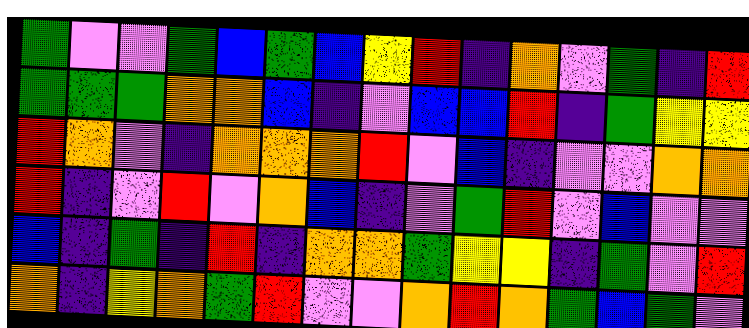[["green", "violet", "violet", "green", "blue", "green", "blue", "yellow", "red", "indigo", "orange", "violet", "green", "indigo", "red"], ["green", "green", "green", "orange", "orange", "blue", "indigo", "violet", "blue", "blue", "red", "indigo", "green", "yellow", "yellow"], ["red", "orange", "violet", "indigo", "orange", "orange", "orange", "red", "violet", "blue", "indigo", "violet", "violet", "orange", "orange"], ["red", "indigo", "violet", "red", "violet", "orange", "blue", "indigo", "violet", "green", "red", "violet", "blue", "violet", "violet"], ["blue", "indigo", "green", "indigo", "red", "indigo", "orange", "orange", "green", "yellow", "yellow", "indigo", "green", "violet", "red"], ["orange", "indigo", "yellow", "orange", "green", "red", "violet", "violet", "orange", "red", "orange", "green", "blue", "green", "violet"]]